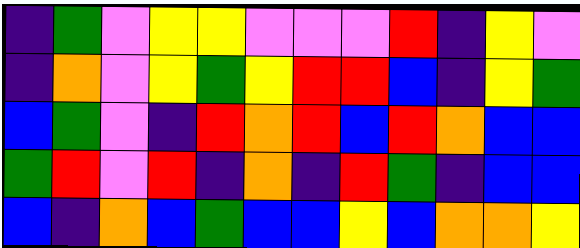[["indigo", "green", "violet", "yellow", "yellow", "violet", "violet", "violet", "red", "indigo", "yellow", "violet"], ["indigo", "orange", "violet", "yellow", "green", "yellow", "red", "red", "blue", "indigo", "yellow", "green"], ["blue", "green", "violet", "indigo", "red", "orange", "red", "blue", "red", "orange", "blue", "blue"], ["green", "red", "violet", "red", "indigo", "orange", "indigo", "red", "green", "indigo", "blue", "blue"], ["blue", "indigo", "orange", "blue", "green", "blue", "blue", "yellow", "blue", "orange", "orange", "yellow"]]